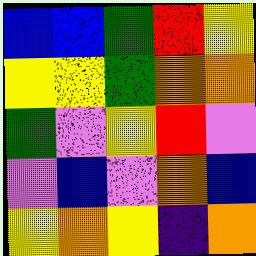[["blue", "blue", "green", "red", "yellow"], ["yellow", "yellow", "green", "orange", "orange"], ["green", "violet", "yellow", "red", "violet"], ["violet", "blue", "violet", "orange", "blue"], ["yellow", "orange", "yellow", "indigo", "orange"]]